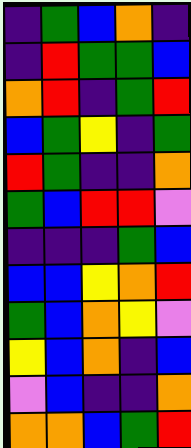[["indigo", "green", "blue", "orange", "indigo"], ["indigo", "red", "green", "green", "blue"], ["orange", "red", "indigo", "green", "red"], ["blue", "green", "yellow", "indigo", "green"], ["red", "green", "indigo", "indigo", "orange"], ["green", "blue", "red", "red", "violet"], ["indigo", "indigo", "indigo", "green", "blue"], ["blue", "blue", "yellow", "orange", "red"], ["green", "blue", "orange", "yellow", "violet"], ["yellow", "blue", "orange", "indigo", "blue"], ["violet", "blue", "indigo", "indigo", "orange"], ["orange", "orange", "blue", "green", "red"]]